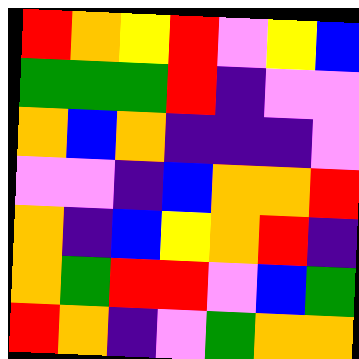[["red", "orange", "yellow", "red", "violet", "yellow", "blue"], ["green", "green", "green", "red", "indigo", "violet", "violet"], ["orange", "blue", "orange", "indigo", "indigo", "indigo", "violet"], ["violet", "violet", "indigo", "blue", "orange", "orange", "red"], ["orange", "indigo", "blue", "yellow", "orange", "red", "indigo"], ["orange", "green", "red", "red", "violet", "blue", "green"], ["red", "orange", "indigo", "violet", "green", "orange", "orange"]]